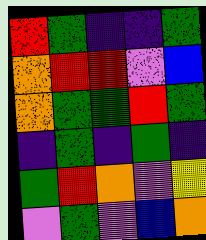[["red", "green", "indigo", "indigo", "green"], ["orange", "red", "red", "violet", "blue"], ["orange", "green", "green", "red", "green"], ["indigo", "green", "indigo", "green", "indigo"], ["green", "red", "orange", "violet", "yellow"], ["violet", "green", "violet", "blue", "orange"]]